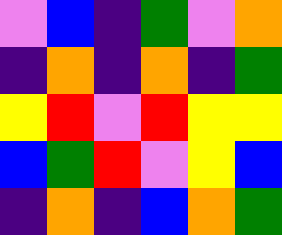[["violet", "blue", "indigo", "green", "violet", "orange"], ["indigo", "orange", "indigo", "orange", "indigo", "green"], ["yellow", "red", "violet", "red", "yellow", "yellow"], ["blue", "green", "red", "violet", "yellow", "blue"], ["indigo", "orange", "indigo", "blue", "orange", "green"]]